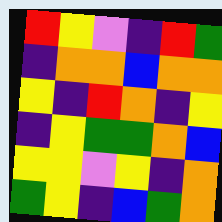[["red", "yellow", "violet", "indigo", "red", "green"], ["indigo", "orange", "orange", "blue", "orange", "orange"], ["yellow", "indigo", "red", "orange", "indigo", "yellow"], ["indigo", "yellow", "green", "green", "orange", "blue"], ["yellow", "yellow", "violet", "yellow", "indigo", "orange"], ["green", "yellow", "indigo", "blue", "green", "orange"]]